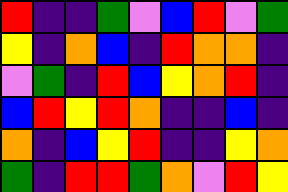[["red", "indigo", "indigo", "green", "violet", "blue", "red", "violet", "green"], ["yellow", "indigo", "orange", "blue", "indigo", "red", "orange", "orange", "indigo"], ["violet", "green", "indigo", "red", "blue", "yellow", "orange", "red", "indigo"], ["blue", "red", "yellow", "red", "orange", "indigo", "indigo", "blue", "indigo"], ["orange", "indigo", "blue", "yellow", "red", "indigo", "indigo", "yellow", "orange"], ["green", "indigo", "red", "red", "green", "orange", "violet", "red", "yellow"]]